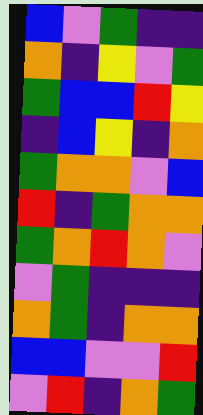[["blue", "violet", "green", "indigo", "indigo"], ["orange", "indigo", "yellow", "violet", "green"], ["green", "blue", "blue", "red", "yellow"], ["indigo", "blue", "yellow", "indigo", "orange"], ["green", "orange", "orange", "violet", "blue"], ["red", "indigo", "green", "orange", "orange"], ["green", "orange", "red", "orange", "violet"], ["violet", "green", "indigo", "indigo", "indigo"], ["orange", "green", "indigo", "orange", "orange"], ["blue", "blue", "violet", "violet", "red"], ["violet", "red", "indigo", "orange", "green"]]